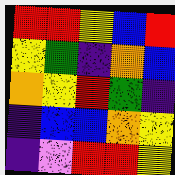[["red", "red", "yellow", "blue", "red"], ["yellow", "green", "indigo", "orange", "blue"], ["orange", "yellow", "red", "green", "indigo"], ["indigo", "blue", "blue", "orange", "yellow"], ["indigo", "violet", "red", "red", "yellow"]]